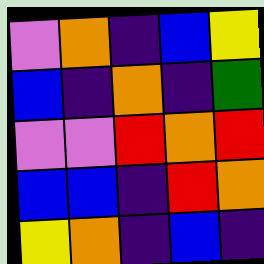[["violet", "orange", "indigo", "blue", "yellow"], ["blue", "indigo", "orange", "indigo", "green"], ["violet", "violet", "red", "orange", "red"], ["blue", "blue", "indigo", "red", "orange"], ["yellow", "orange", "indigo", "blue", "indigo"]]